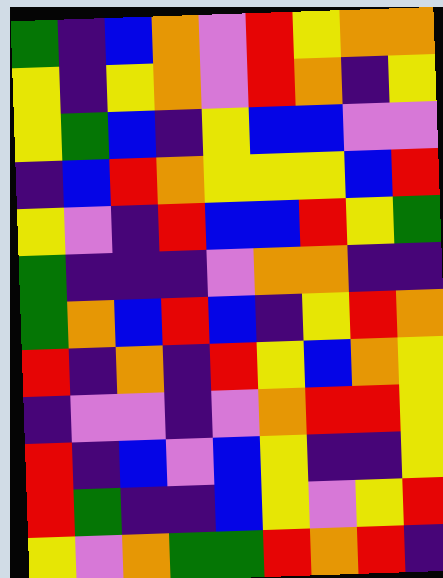[["green", "indigo", "blue", "orange", "violet", "red", "yellow", "orange", "orange"], ["yellow", "indigo", "yellow", "orange", "violet", "red", "orange", "indigo", "yellow"], ["yellow", "green", "blue", "indigo", "yellow", "blue", "blue", "violet", "violet"], ["indigo", "blue", "red", "orange", "yellow", "yellow", "yellow", "blue", "red"], ["yellow", "violet", "indigo", "red", "blue", "blue", "red", "yellow", "green"], ["green", "indigo", "indigo", "indigo", "violet", "orange", "orange", "indigo", "indigo"], ["green", "orange", "blue", "red", "blue", "indigo", "yellow", "red", "orange"], ["red", "indigo", "orange", "indigo", "red", "yellow", "blue", "orange", "yellow"], ["indigo", "violet", "violet", "indigo", "violet", "orange", "red", "red", "yellow"], ["red", "indigo", "blue", "violet", "blue", "yellow", "indigo", "indigo", "yellow"], ["red", "green", "indigo", "indigo", "blue", "yellow", "violet", "yellow", "red"], ["yellow", "violet", "orange", "green", "green", "red", "orange", "red", "indigo"]]